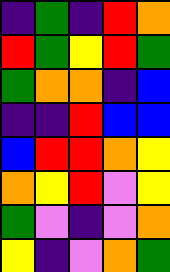[["indigo", "green", "indigo", "red", "orange"], ["red", "green", "yellow", "red", "green"], ["green", "orange", "orange", "indigo", "blue"], ["indigo", "indigo", "red", "blue", "blue"], ["blue", "red", "red", "orange", "yellow"], ["orange", "yellow", "red", "violet", "yellow"], ["green", "violet", "indigo", "violet", "orange"], ["yellow", "indigo", "violet", "orange", "green"]]